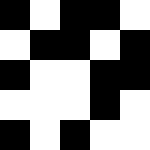[["black", "white", "black", "black", "white"], ["white", "black", "black", "white", "black"], ["black", "white", "white", "black", "black"], ["white", "white", "white", "black", "white"], ["black", "white", "black", "white", "white"]]